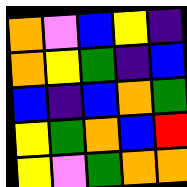[["orange", "violet", "blue", "yellow", "indigo"], ["orange", "yellow", "green", "indigo", "blue"], ["blue", "indigo", "blue", "orange", "green"], ["yellow", "green", "orange", "blue", "red"], ["yellow", "violet", "green", "orange", "orange"]]